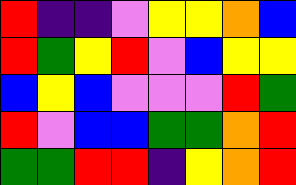[["red", "indigo", "indigo", "violet", "yellow", "yellow", "orange", "blue"], ["red", "green", "yellow", "red", "violet", "blue", "yellow", "yellow"], ["blue", "yellow", "blue", "violet", "violet", "violet", "red", "green"], ["red", "violet", "blue", "blue", "green", "green", "orange", "red"], ["green", "green", "red", "red", "indigo", "yellow", "orange", "red"]]